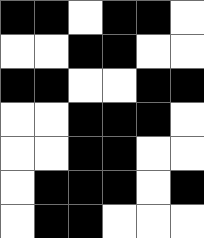[["black", "black", "white", "black", "black", "white"], ["white", "white", "black", "black", "white", "white"], ["black", "black", "white", "white", "black", "black"], ["white", "white", "black", "black", "black", "white"], ["white", "white", "black", "black", "white", "white"], ["white", "black", "black", "black", "white", "black"], ["white", "black", "black", "white", "white", "white"]]